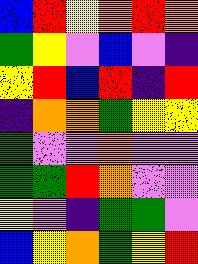[["blue", "red", "yellow", "orange", "red", "orange"], ["green", "yellow", "violet", "blue", "violet", "indigo"], ["yellow", "red", "blue", "red", "indigo", "red"], ["indigo", "orange", "orange", "green", "yellow", "yellow"], ["green", "violet", "violet", "orange", "violet", "violet"], ["green", "green", "red", "orange", "violet", "violet"], ["yellow", "violet", "indigo", "green", "green", "violet"], ["blue", "yellow", "orange", "green", "yellow", "red"]]